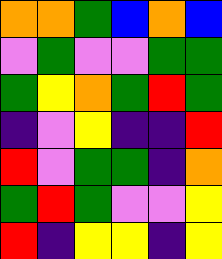[["orange", "orange", "green", "blue", "orange", "blue"], ["violet", "green", "violet", "violet", "green", "green"], ["green", "yellow", "orange", "green", "red", "green"], ["indigo", "violet", "yellow", "indigo", "indigo", "red"], ["red", "violet", "green", "green", "indigo", "orange"], ["green", "red", "green", "violet", "violet", "yellow"], ["red", "indigo", "yellow", "yellow", "indigo", "yellow"]]